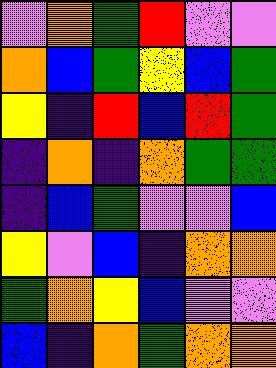[["violet", "orange", "green", "red", "violet", "violet"], ["orange", "blue", "green", "yellow", "blue", "green"], ["yellow", "indigo", "red", "blue", "red", "green"], ["indigo", "orange", "indigo", "orange", "green", "green"], ["indigo", "blue", "green", "violet", "violet", "blue"], ["yellow", "violet", "blue", "indigo", "orange", "orange"], ["green", "orange", "yellow", "blue", "violet", "violet"], ["blue", "indigo", "orange", "green", "orange", "orange"]]